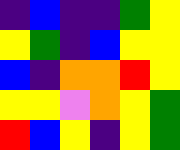[["indigo", "blue", "indigo", "indigo", "green", "yellow"], ["yellow", "green", "indigo", "blue", "yellow", "yellow"], ["blue", "indigo", "orange", "orange", "red", "yellow"], ["yellow", "yellow", "violet", "orange", "yellow", "green"], ["red", "blue", "yellow", "indigo", "yellow", "green"]]